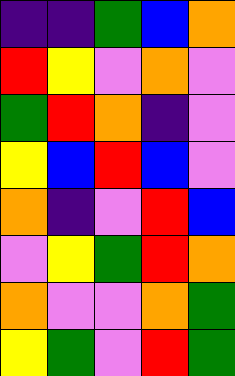[["indigo", "indigo", "green", "blue", "orange"], ["red", "yellow", "violet", "orange", "violet"], ["green", "red", "orange", "indigo", "violet"], ["yellow", "blue", "red", "blue", "violet"], ["orange", "indigo", "violet", "red", "blue"], ["violet", "yellow", "green", "red", "orange"], ["orange", "violet", "violet", "orange", "green"], ["yellow", "green", "violet", "red", "green"]]